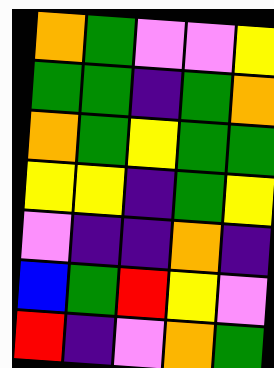[["orange", "green", "violet", "violet", "yellow"], ["green", "green", "indigo", "green", "orange"], ["orange", "green", "yellow", "green", "green"], ["yellow", "yellow", "indigo", "green", "yellow"], ["violet", "indigo", "indigo", "orange", "indigo"], ["blue", "green", "red", "yellow", "violet"], ["red", "indigo", "violet", "orange", "green"]]